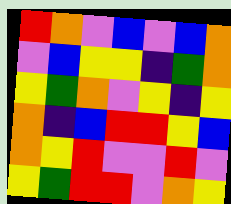[["red", "orange", "violet", "blue", "violet", "blue", "orange"], ["violet", "blue", "yellow", "yellow", "indigo", "green", "orange"], ["yellow", "green", "orange", "violet", "yellow", "indigo", "yellow"], ["orange", "indigo", "blue", "red", "red", "yellow", "blue"], ["orange", "yellow", "red", "violet", "violet", "red", "violet"], ["yellow", "green", "red", "red", "violet", "orange", "yellow"]]